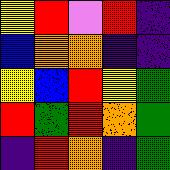[["yellow", "red", "violet", "red", "indigo"], ["blue", "orange", "orange", "indigo", "indigo"], ["yellow", "blue", "red", "yellow", "green"], ["red", "green", "red", "orange", "green"], ["indigo", "red", "orange", "indigo", "green"]]